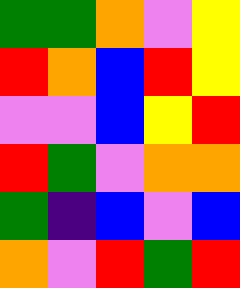[["green", "green", "orange", "violet", "yellow"], ["red", "orange", "blue", "red", "yellow"], ["violet", "violet", "blue", "yellow", "red"], ["red", "green", "violet", "orange", "orange"], ["green", "indigo", "blue", "violet", "blue"], ["orange", "violet", "red", "green", "red"]]